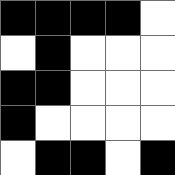[["black", "black", "black", "black", "white"], ["white", "black", "white", "white", "white"], ["black", "black", "white", "white", "white"], ["black", "white", "white", "white", "white"], ["white", "black", "black", "white", "black"]]